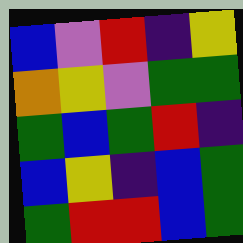[["blue", "violet", "red", "indigo", "yellow"], ["orange", "yellow", "violet", "green", "green"], ["green", "blue", "green", "red", "indigo"], ["blue", "yellow", "indigo", "blue", "green"], ["green", "red", "red", "blue", "green"]]